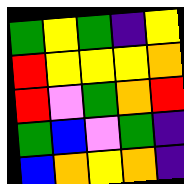[["green", "yellow", "green", "indigo", "yellow"], ["red", "yellow", "yellow", "yellow", "orange"], ["red", "violet", "green", "orange", "red"], ["green", "blue", "violet", "green", "indigo"], ["blue", "orange", "yellow", "orange", "indigo"]]